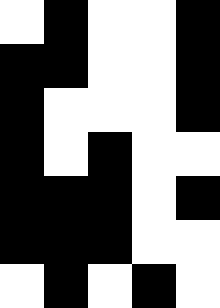[["white", "black", "white", "white", "black"], ["black", "black", "white", "white", "black"], ["black", "white", "white", "white", "black"], ["black", "white", "black", "white", "white"], ["black", "black", "black", "white", "black"], ["black", "black", "black", "white", "white"], ["white", "black", "white", "black", "white"]]